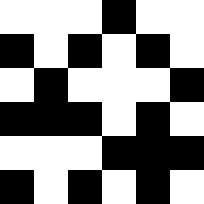[["white", "white", "white", "black", "white", "white"], ["black", "white", "black", "white", "black", "white"], ["white", "black", "white", "white", "white", "black"], ["black", "black", "black", "white", "black", "white"], ["white", "white", "white", "black", "black", "black"], ["black", "white", "black", "white", "black", "white"]]